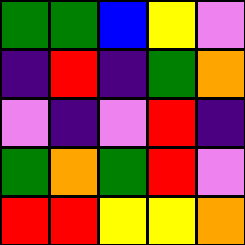[["green", "green", "blue", "yellow", "violet"], ["indigo", "red", "indigo", "green", "orange"], ["violet", "indigo", "violet", "red", "indigo"], ["green", "orange", "green", "red", "violet"], ["red", "red", "yellow", "yellow", "orange"]]